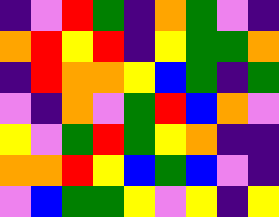[["indigo", "violet", "red", "green", "indigo", "orange", "green", "violet", "indigo"], ["orange", "red", "yellow", "red", "indigo", "yellow", "green", "green", "orange"], ["indigo", "red", "orange", "orange", "yellow", "blue", "green", "indigo", "green"], ["violet", "indigo", "orange", "violet", "green", "red", "blue", "orange", "violet"], ["yellow", "violet", "green", "red", "green", "yellow", "orange", "indigo", "indigo"], ["orange", "orange", "red", "yellow", "blue", "green", "blue", "violet", "indigo"], ["violet", "blue", "green", "green", "yellow", "violet", "yellow", "indigo", "yellow"]]